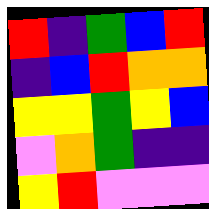[["red", "indigo", "green", "blue", "red"], ["indigo", "blue", "red", "orange", "orange"], ["yellow", "yellow", "green", "yellow", "blue"], ["violet", "orange", "green", "indigo", "indigo"], ["yellow", "red", "violet", "violet", "violet"]]